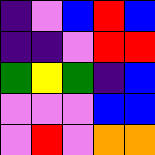[["indigo", "violet", "blue", "red", "blue"], ["indigo", "indigo", "violet", "red", "red"], ["green", "yellow", "green", "indigo", "blue"], ["violet", "violet", "violet", "blue", "blue"], ["violet", "red", "violet", "orange", "orange"]]